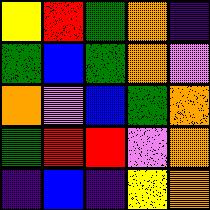[["yellow", "red", "green", "orange", "indigo"], ["green", "blue", "green", "orange", "violet"], ["orange", "violet", "blue", "green", "orange"], ["green", "red", "red", "violet", "orange"], ["indigo", "blue", "indigo", "yellow", "orange"]]